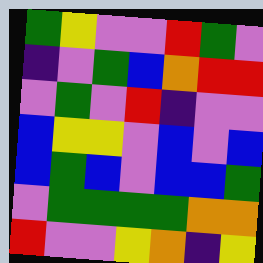[["green", "yellow", "violet", "violet", "red", "green", "violet"], ["indigo", "violet", "green", "blue", "orange", "red", "red"], ["violet", "green", "violet", "red", "indigo", "violet", "violet"], ["blue", "yellow", "yellow", "violet", "blue", "violet", "blue"], ["blue", "green", "blue", "violet", "blue", "blue", "green"], ["violet", "green", "green", "green", "green", "orange", "orange"], ["red", "violet", "violet", "yellow", "orange", "indigo", "yellow"]]